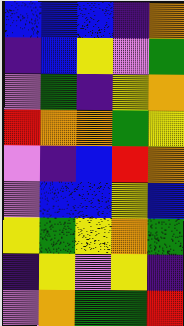[["blue", "blue", "blue", "indigo", "orange"], ["indigo", "blue", "yellow", "violet", "green"], ["violet", "green", "indigo", "yellow", "orange"], ["red", "orange", "orange", "green", "yellow"], ["violet", "indigo", "blue", "red", "orange"], ["violet", "blue", "blue", "yellow", "blue"], ["yellow", "green", "yellow", "orange", "green"], ["indigo", "yellow", "violet", "yellow", "indigo"], ["violet", "orange", "green", "green", "red"]]